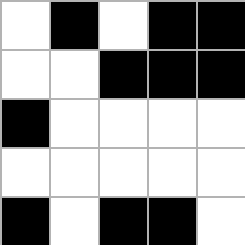[["white", "black", "white", "black", "black"], ["white", "white", "black", "black", "black"], ["black", "white", "white", "white", "white"], ["white", "white", "white", "white", "white"], ["black", "white", "black", "black", "white"]]